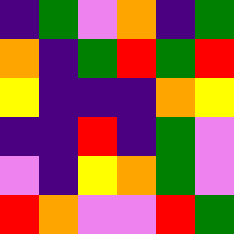[["indigo", "green", "violet", "orange", "indigo", "green"], ["orange", "indigo", "green", "red", "green", "red"], ["yellow", "indigo", "indigo", "indigo", "orange", "yellow"], ["indigo", "indigo", "red", "indigo", "green", "violet"], ["violet", "indigo", "yellow", "orange", "green", "violet"], ["red", "orange", "violet", "violet", "red", "green"]]